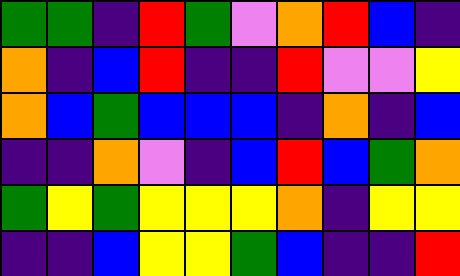[["green", "green", "indigo", "red", "green", "violet", "orange", "red", "blue", "indigo"], ["orange", "indigo", "blue", "red", "indigo", "indigo", "red", "violet", "violet", "yellow"], ["orange", "blue", "green", "blue", "blue", "blue", "indigo", "orange", "indigo", "blue"], ["indigo", "indigo", "orange", "violet", "indigo", "blue", "red", "blue", "green", "orange"], ["green", "yellow", "green", "yellow", "yellow", "yellow", "orange", "indigo", "yellow", "yellow"], ["indigo", "indigo", "blue", "yellow", "yellow", "green", "blue", "indigo", "indigo", "red"]]